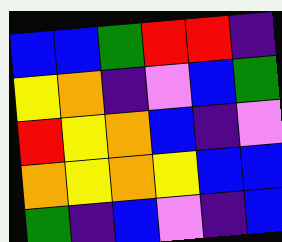[["blue", "blue", "green", "red", "red", "indigo"], ["yellow", "orange", "indigo", "violet", "blue", "green"], ["red", "yellow", "orange", "blue", "indigo", "violet"], ["orange", "yellow", "orange", "yellow", "blue", "blue"], ["green", "indigo", "blue", "violet", "indigo", "blue"]]